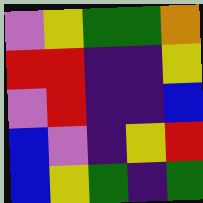[["violet", "yellow", "green", "green", "orange"], ["red", "red", "indigo", "indigo", "yellow"], ["violet", "red", "indigo", "indigo", "blue"], ["blue", "violet", "indigo", "yellow", "red"], ["blue", "yellow", "green", "indigo", "green"]]